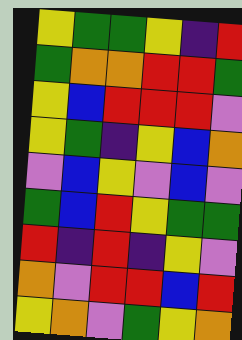[["yellow", "green", "green", "yellow", "indigo", "red"], ["green", "orange", "orange", "red", "red", "green"], ["yellow", "blue", "red", "red", "red", "violet"], ["yellow", "green", "indigo", "yellow", "blue", "orange"], ["violet", "blue", "yellow", "violet", "blue", "violet"], ["green", "blue", "red", "yellow", "green", "green"], ["red", "indigo", "red", "indigo", "yellow", "violet"], ["orange", "violet", "red", "red", "blue", "red"], ["yellow", "orange", "violet", "green", "yellow", "orange"]]